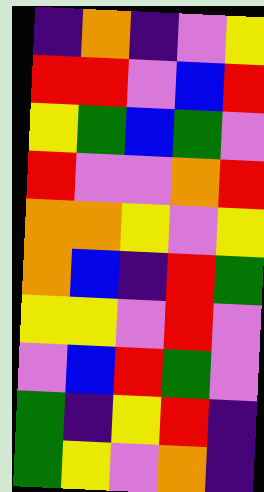[["indigo", "orange", "indigo", "violet", "yellow"], ["red", "red", "violet", "blue", "red"], ["yellow", "green", "blue", "green", "violet"], ["red", "violet", "violet", "orange", "red"], ["orange", "orange", "yellow", "violet", "yellow"], ["orange", "blue", "indigo", "red", "green"], ["yellow", "yellow", "violet", "red", "violet"], ["violet", "blue", "red", "green", "violet"], ["green", "indigo", "yellow", "red", "indigo"], ["green", "yellow", "violet", "orange", "indigo"]]